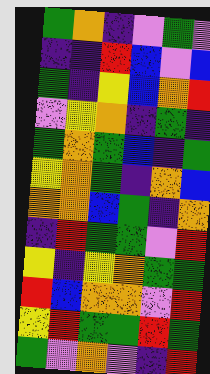[["green", "orange", "indigo", "violet", "green", "violet"], ["indigo", "indigo", "red", "blue", "violet", "blue"], ["green", "indigo", "yellow", "blue", "orange", "red"], ["violet", "yellow", "orange", "indigo", "green", "indigo"], ["green", "orange", "green", "blue", "indigo", "green"], ["yellow", "orange", "green", "indigo", "orange", "blue"], ["orange", "orange", "blue", "green", "indigo", "orange"], ["indigo", "red", "green", "green", "violet", "red"], ["yellow", "indigo", "yellow", "orange", "green", "green"], ["red", "blue", "orange", "orange", "violet", "red"], ["yellow", "red", "green", "green", "red", "green"], ["green", "violet", "orange", "violet", "indigo", "red"]]